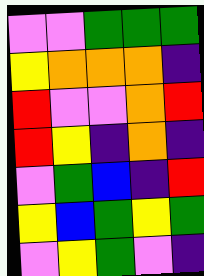[["violet", "violet", "green", "green", "green"], ["yellow", "orange", "orange", "orange", "indigo"], ["red", "violet", "violet", "orange", "red"], ["red", "yellow", "indigo", "orange", "indigo"], ["violet", "green", "blue", "indigo", "red"], ["yellow", "blue", "green", "yellow", "green"], ["violet", "yellow", "green", "violet", "indigo"]]